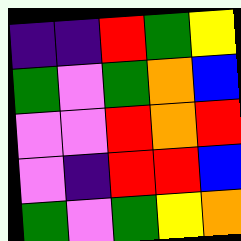[["indigo", "indigo", "red", "green", "yellow"], ["green", "violet", "green", "orange", "blue"], ["violet", "violet", "red", "orange", "red"], ["violet", "indigo", "red", "red", "blue"], ["green", "violet", "green", "yellow", "orange"]]